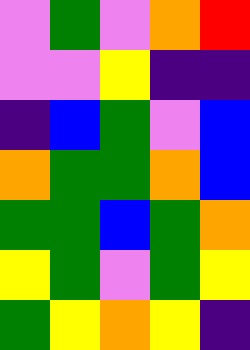[["violet", "green", "violet", "orange", "red"], ["violet", "violet", "yellow", "indigo", "indigo"], ["indigo", "blue", "green", "violet", "blue"], ["orange", "green", "green", "orange", "blue"], ["green", "green", "blue", "green", "orange"], ["yellow", "green", "violet", "green", "yellow"], ["green", "yellow", "orange", "yellow", "indigo"]]